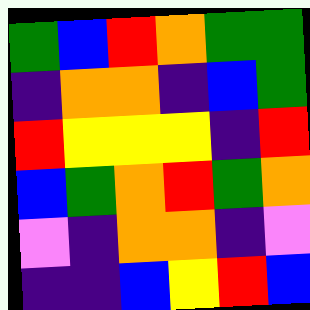[["green", "blue", "red", "orange", "green", "green"], ["indigo", "orange", "orange", "indigo", "blue", "green"], ["red", "yellow", "yellow", "yellow", "indigo", "red"], ["blue", "green", "orange", "red", "green", "orange"], ["violet", "indigo", "orange", "orange", "indigo", "violet"], ["indigo", "indigo", "blue", "yellow", "red", "blue"]]